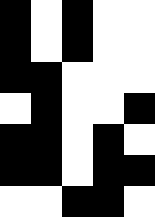[["black", "white", "black", "white", "white"], ["black", "white", "black", "white", "white"], ["black", "black", "white", "white", "white"], ["white", "black", "white", "white", "black"], ["black", "black", "white", "black", "white"], ["black", "black", "white", "black", "black"], ["white", "white", "black", "black", "white"]]